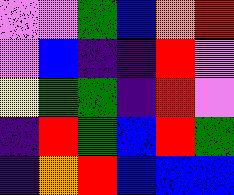[["violet", "violet", "green", "blue", "orange", "red"], ["violet", "blue", "indigo", "indigo", "red", "violet"], ["yellow", "green", "green", "indigo", "red", "violet"], ["indigo", "red", "green", "blue", "red", "green"], ["indigo", "orange", "red", "blue", "blue", "blue"]]